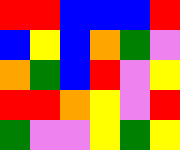[["red", "red", "blue", "blue", "blue", "red"], ["blue", "yellow", "blue", "orange", "green", "violet"], ["orange", "green", "blue", "red", "violet", "yellow"], ["red", "red", "orange", "yellow", "violet", "red"], ["green", "violet", "violet", "yellow", "green", "yellow"]]